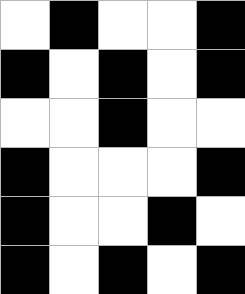[["white", "black", "white", "white", "black"], ["black", "white", "black", "white", "black"], ["white", "white", "black", "white", "white"], ["black", "white", "white", "white", "black"], ["black", "white", "white", "black", "white"], ["black", "white", "black", "white", "black"]]